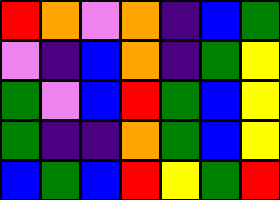[["red", "orange", "violet", "orange", "indigo", "blue", "green"], ["violet", "indigo", "blue", "orange", "indigo", "green", "yellow"], ["green", "violet", "blue", "red", "green", "blue", "yellow"], ["green", "indigo", "indigo", "orange", "green", "blue", "yellow"], ["blue", "green", "blue", "red", "yellow", "green", "red"]]